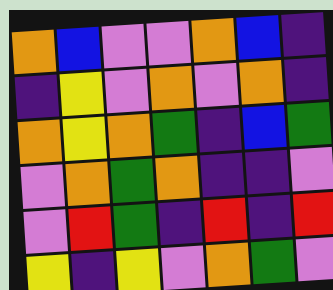[["orange", "blue", "violet", "violet", "orange", "blue", "indigo"], ["indigo", "yellow", "violet", "orange", "violet", "orange", "indigo"], ["orange", "yellow", "orange", "green", "indigo", "blue", "green"], ["violet", "orange", "green", "orange", "indigo", "indigo", "violet"], ["violet", "red", "green", "indigo", "red", "indigo", "red"], ["yellow", "indigo", "yellow", "violet", "orange", "green", "violet"]]